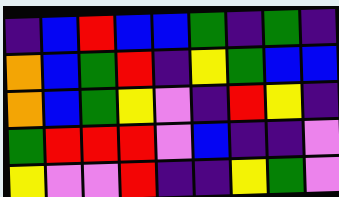[["indigo", "blue", "red", "blue", "blue", "green", "indigo", "green", "indigo"], ["orange", "blue", "green", "red", "indigo", "yellow", "green", "blue", "blue"], ["orange", "blue", "green", "yellow", "violet", "indigo", "red", "yellow", "indigo"], ["green", "red", "red", "red", "violet", "blue", "indigo", "indigo", "violet"], ["yellow", "violet", "violet", "red", "indigo", "indigo", "yellow", "green", "violet"]]